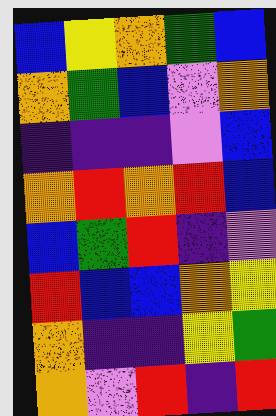[["blue", "yellow", "orange", "green", "blue"], ["orange", "green", "blue", "violet", "orange"], ["indigo", "indigo", "indigo", "violet", "blue"], ["orange", "red", "orange", "red", "blue"], ["blue", "green", "red", "indigo", "violet"], ["red", "blue", "blue", "orange", "yellow"], ["orange", "indigo", "indigo", "yellow", "green"], ["orange", "violet", "red", "indigo", "red"]]